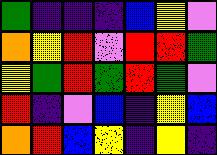[["green", "indigo", "indigo", "indigo", "blue", "yellow", "violet"], ["orange", "yellow", "red", "violet", "red", "red", "green"], ["yellow", "green", "red", "green", "red", "green", "violet"], ["red", "indigo", "violet", "blue", "indigo", "yellow", "blue"], ["orange", "red", "blue", "yellow", "indigo", "yellow", "indigo"]]